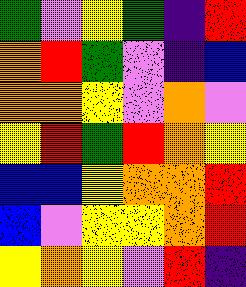[["green", "violet", "yellow", "green", "indigo", "red"], ["orange", "red", "green", "violet", "indigo", "blue"], ["orange", "orange", "yellow", "violet", "orange", "violet"], ["yellow", "red", "green", "red", "orange", "yellow"], ["blue", "blue", "yellow", "orange", "orange", "red"], ["blue", "violet", "yellow", "yellow", "orange", "red"], ["yellow", "orange", "yellow", "violet", "red", "indigo"]]